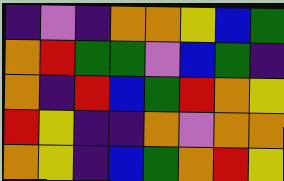[["indigo", "violet", "indigo", "orange", "orange", "yellow", "blue", "green"], ["orange", "red", "green", "green", "violet", "blue", "green", "indigo"], ["orange", "indigo", "red", "blue", "green", "red", "orange", "yellow"], ["red", "yellow", "indigo", "indigo", "orange", "violet", "orange", "orange"], ["orange", "yellow", "indigo", "blue", "green", "orange", "red", "yellow"]]